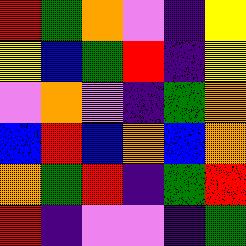[["red", "green", "orange", "violet", "indigo", "yellow"], ["yellow", "blue", "green", "red", "indigo", "yellow"], ["violet", "orange", "violet", "indigo", "green", "orange"], ["blue", "red", "blue", "orange", "blue", "orange"], ["orange", "green", "red", "indigo", "green", "red"], ["red", "indigo", "violet", "violet", "indigo", "green"]]